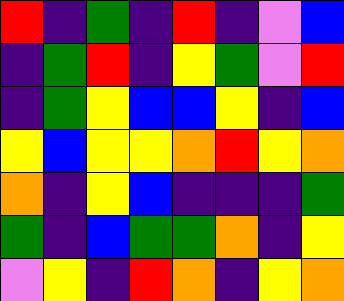[["red", "indigo", "green", "indigo", "red", "indigo", "violet", "blue"], ["indigo", "green", "red", "indigo", "yellow", "green", "violet", "red"], ["indigo", "green", "yellow", "blue", "blue", "yellow", "indigo", "blue"], ["yellow", "blue", "yellow", "yellow", "orange", "red", "yellow", "orange"], ["orange", "indigo", "yellow", "blue", "indigo", "indigo", "indigo", "green"], ["green", "indigo", "blue", "green", "green", "orange", "indigo", "yellow"], ["violet", "yellow", "indigo", "red", "orange", "indigo", "yellow", "orange"]]